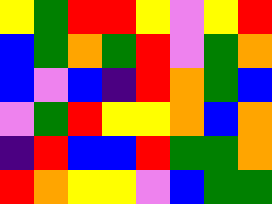[["yellow", "green", "red", "red", "yellow", "violet", "yellow", "red"], ["blue", "green", "orange", "green", "red", "violet", "green", "orange"], ["blue", "violet", "blue", "indigo", "red", "orange", "green", "blue"], ["violet", "green", "red", "yellow", "yellow", "orange", "blue", "orange"], ["indigo", "red", "blue", "blue", "red", "green", "green", "orange"], ["red", "orange", "yellow", "yellow", "violet", "blue", "green", "green"]]